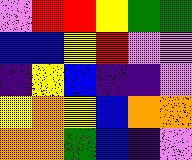[["violet", "red", "red", "yellow", "green", "green"], ["blue", "blue", "yellow", "red", "violet", "violet"], ["indigo", "yellow", "blue", "indigo", "indigo", "violet"], ["yellow", "orange", "yellow", "blue", "orange", "orange"], ["orange", "orange", "green", "blue", "indigo", "violet"]]